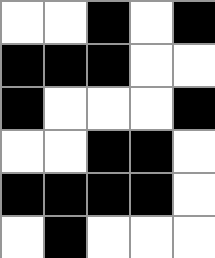[["white", "white", "black", "white", "black"], ["black", "black", "black", "white", "white"], ["black", "white", "white", "white", "black"], ["white", "white", "black", "black", "white"], ["black", "black", "black", "black", "white"], ["white", "black", "white", "white", "white"]]